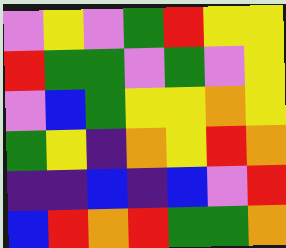[["violet", "yellow", "violet", "green", "red", "yellow", "yellow"], ["red", "green", "green", "violet", "green", "violet", "yellow"], ["violet", "blue", "green", "yellow", "yellow", "orange", "yellow"], ["green", "yellow", "indigo", "orange", "yellow", "red", "orange"], ["indigo", "indigo", "blue", "indigo", "blue", "violet", "red"], ["blue", "red", "orange", "red", "green", "green", "orange"]]